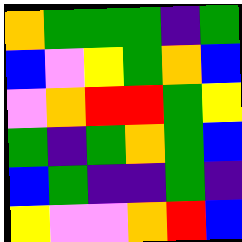[["orange", "green", "green", "green", "indigo", "green"], ["blue", "violet", "yellow", "green", "orange", "blue"], ["violet", "orange", "red", "red", "green", "yellow"], ["green", "indigo", "green", "orange", "green", "blue"], ["blue", "green", "indigo", "indigo", "green", "indigo"], ["yellow", "violet", "violet", "orange", "red", "blue"]]